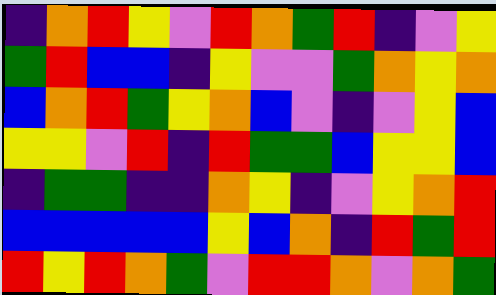[["indigo", "orange", "red", "yellow", "violet", "red", "orange", "green", "red", "indigo", "violet", "yellow"], ["green", "red", "blue", "blue", "indigo", "yellow", "violet", "violet", "green", "orange", "yellow", "orange"], ["blue", "orange", "red", "green", "yellow", "orange", "blue", "violet", "indigo", "violet", "yellow", "blue"], ["yellow", "yellow", "violet", "red", "indigo", "red", "green", "green", "blue", "yellow", "yellow", "blue"], ["indigo", "green", "green", "indigo", "indigo", "orange", "yellow", "indigo", "violet", "yellow", "orange", "red"], ["blue", "blue", "blue", "blue", "blue", "yellow", "blue", "orange", "indigo", "red", "green", "red"], ["red", "yellow", "red", "orange", "green", "violet", "red", "red", "orange", "violet", "orange", "green"]]